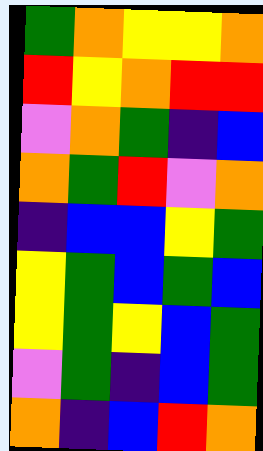[["green", "orange", "yellow", "yellow", "orange"], ["red", "yellow", "orange", "red", "red"], ["violet", "orange", "green", "indigo", "blue"], ["orange", "green", "red", "violet", "orange"], ["indigo", "blue", "blue", "yellow", "green"], ["yellow", "green", "blue", "green", "blue"], ["yellow", "green", "yellow", "blue", "green"], ["violet", "green", "indigo", "blue", "green"], ["orange", "indigo", "blue", "red", "orange"]]